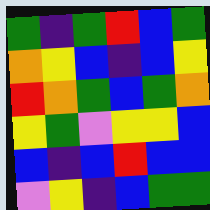[["green", "indigo", "green", "red", "blue", "green"], ["orange", "yellow", "blue", "indigo", "blue", "yellow"], ["red", "orange", "green", "blue", "green", "orange"], ["yellow", "green", "violet", "yellow", "yellow", "blue"], ["blue", "indigo", "blue", "red", "blue", "blue"], ["violet", "yellow", "indigo", "blue", "green", "green"]]